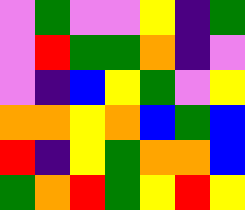[["violet", "green", "violet", "violet", "yellow", "indigo", "green"], ["violet", "red", "green", "green", "orange", "indigo", "violet"], ["violet", "indigo", "blue", "yellow", "green", "violet", "yellow"], ["orange", "orange", "yellow", "orange", "blue", "green", "blue"], ["red", "indigo", "yellow", "green", "orange", "orange", "blue"], ["green", "orange", "red", "green", "yellow", "red", "yellow"]]